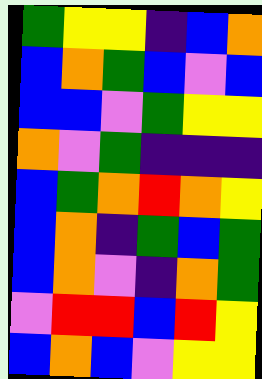[["green", "yellow", "yellow", "indigo", "blue", "orange"], ["blue", "orange", "green", "blue", "violet", "blue"], ["blue", "blue", "violet", "green", "yellow", "yellow"], ["orange", "violet", "green", "indigo", "indigo", "indigo"], ["blue", "green", "orange", "red", "orange", "yellow"], ["blue", "orange", "indigo", "green", "blue", "green"], ["blue", "orange", "violet", "indigo", "orange", "green"], ["violet", "red", "red", "blue", "red", "yellow"], ["blue", "orange", "blue", "violet", "yellow", "yellow"]]